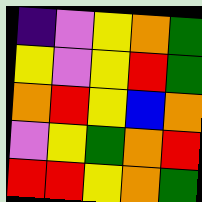[["indigo", "violet", "yellow", "orange", "green"], ["yellow", "violet", "yellow", "red", "green"], ["orange", "red", "yellow", "blue", "orange"], ["violet", "yellow", "green", "orange", "red"], ["red", "red", "yellow", "orange", "green"]]